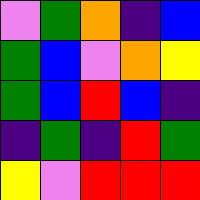[["violet", "green", "orange", "indigo", "blue"], ["green", "blue", "violet", "orange", "yellow"], ["green", "blue", "red", "blue", "indigo"], ["indigo", "green", "indigo", "red", "green"], ["yellow", "violet", "red", "red", "red"]]